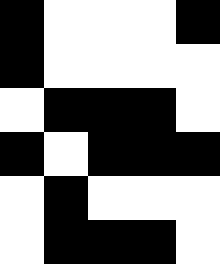[["black", "white", "white", "white", "black"], ["black", "white", "white", "white", "white"], ["white", "black", "black", "black", "white"], ["black", "white", "black", "black", "black"], ["white", "black", "white", "white", "white"], ["white", "black", "black", "black", "white"]]